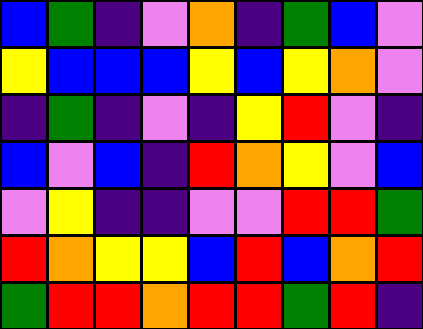[["blue", "green", "indigo", "violet", "orange", "indigo", "green", "blue", "violet"], ["yellow", "blue", "blue", "blue", "yellow", "blue", "yellow", "orange", "violet"], ["indigo", "green", "indigo", "violet", "indigo", "yellow", "red", "violet", "indigo"], ["blue", "violet", "blue", "indigo", "red", "orange", "yellow", "violet", "blue"], ["violet", "yellow", "indigo", "indigo", "violet", "violet", "red", "red", "green"], ["red", "orange", "yellow", "yellow", "blue", "red", "blue", "orange", "red"], ["green", "red", "red", "orange", "red", "red", "green", "red", "indigo"]]